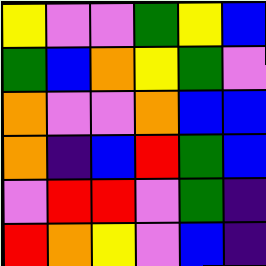[["yellow", "violet", "violet", "green", "yellow", "blue"], ["green", "blue", "orange", "yellow", "green", "violet"], ["orange", "violet", "violet", "orange", "blue", "blue"], ["orange", "indigo", "blue", "red", "green", "blue"], ["violet", "red", "red", "violet", "green", "indigo"], ["red", "orange", "yellow", "violet", "blue", "indigo"]]